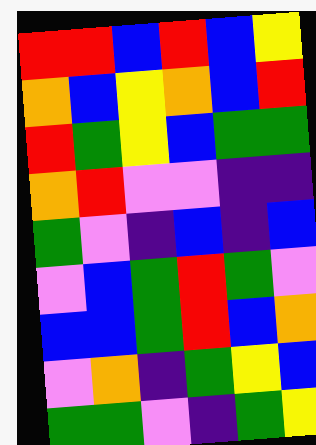[["red", "red", "blue", "red", "blue", "yellow"], ["orange", "blue", "yellow", "orange", "blue", "red"], ["red", "green", "yellow", "blue", "green", "green"], ["orange", "red", "violet", "violet", "indigo", "indigo"], ["green", "violet", "indigo", "blue", "indigo", "blue"], ["violet", "blue", "green", "red", "green", "violet"], ["blue", "blue", "green", "red", "blue", "orange"], ["violet", "orange", "indigo", "green", "yellow", "blue"], ["green", "green", "violet", "indigo", "green", "yellow"]]